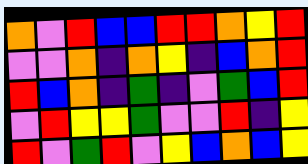[["orange", "violet", "red", "blue", "blue", "red", "red", "orange", "yellow", "red"], ["violet", "violet", "orange", "indigo", "orange", "yellow", "indigo", "blue", "orange", "red"], ["red", "blue", "orange", "indigo", "green", "indigo", "violet", "green", "blue", "red"], ["violet", "red", "yellow", "yellow", "green", "violet", "violet", "red", "indigo", "yellow"], ["red", "violet", "green", "red", "violet", "yellow", "blue", "orange", "blue", "yellow"]]